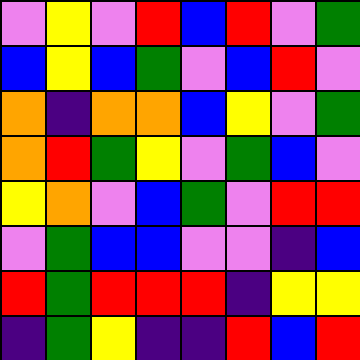[["violet", "yellow", "violet", "red", "blue", "red", "violet", "green"], ["blue", "yellow", "blue", "green", "violet", "blue", "red", "violet"], ["orange", "indigo", "orange", "orange", "blue", "yellow", "violet", "green"], ["orange", "red", "green", "yellow", "violet", "green", "blue", "violet"], ["yellow", "orange", "violet", "blue", "green", "violet", "red", "red"], ["violet", "green", "blue", "blue", "violet", "violet", "indigo", "blue"], ["red", "green", "red", "red", "red", "indigo", "yellow", "yellow"], ["indigo", "green", "yellow", "indigo", "indigo", "red", "blue", "red"]]